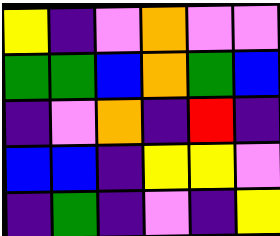[["yellow", "indigo", "violet", "orange", "violet", "violet"], ["green", "green", "blue", "orange", "green", "blue"], ["indigo", "violet", "orange", "indigo", "red", "indigo"], ["blue", "blue", "indigo", "yellow", "yellow", "violet"], ["indigo", "green", "indigo", "violet", "indigo", "yellow"]]